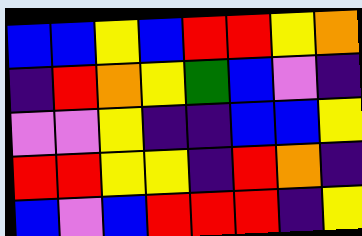[["blue", "blue", "yellow", "blue", "red", "red", "yellow", "orange"], ["indigo", "red", "orange", "yellow", "green", "blue", "violet", "indigo"], ["violet", "violet", "yellow", "indigo", "indigo", "blue", "blue", "yellow"], ["red", "red", "yellow", "yellow", "indigo", "red", "orange", "indigo"], ["blue", "violet", "blue", "red", "red", "red", "indigo", "yellow"]]